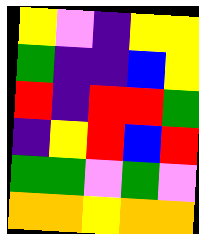[["yellow", "violet", "indigo", "yellow", "yellow"], ["green", "indigo", "indigo", "blue", "yellow"], ["red", "indigo", "red", "red", "green"], ["indigo", "yellow", "red", "blue", "red"], ["green", "green", "violet", "green", "violet"], ["orange", "orange", "yellow", "orange", "orange"]]